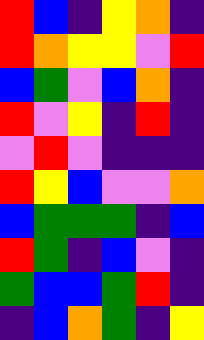[["red", "blue", "indigo", "yellow", "orange", "indigo"], ["red", "orange", "yellow", "yellow", "violet", "red"], ["blue", "green", "violet", "blue", "orange", "indigo"], ["red", "violet", "yellow", "indigo", "red", "indigo"], ["violet", "red", "violet", "indigo", "indigo", "indigo"], ["red", "yellow", "blue", "violet", "violet", "orange"], ["blue", "green", "green", "green", "indigo", "blue"], ["red", "green", "indigo", "blue", "violet", "indigo"], ["green", "blue", "blue", "green", "red", "indigo"], ["indigo", "blue", "orange", "green", "indigo", "yellow"]]